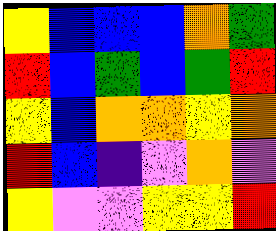[["yellow", "blue", "blue", "blue", "orange", "green"], ["red", "blue", "green", "blue", "green", "red"], ["yellow", "blue", "orange", "orange", "yellow", "orange"], ["red", "blue", "indigo", "violet", "orange", "violet"], ["yellow", "violet", "violet", "yellow", "yellow", "red"]]